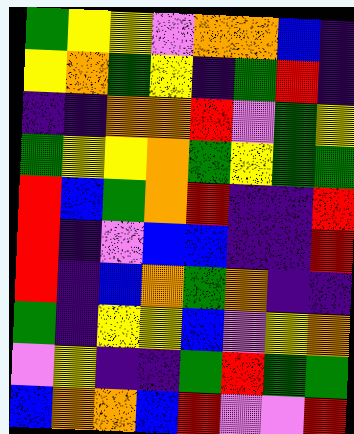[["green", "yellow", "yellow", "violet", "orange", "orange", "blue", "indigo"], ["yellow", "orange", "green", "yellow", "indigo", "green", "red", "indigo"], ["indigo", "indigo", "orange", "orange", "red", "violet", "green", "yellow"], ["green", "yellow", "yellow", "orange", "green", "yellow", "green", "green"], ["red", "blue", "green", "orange", "red", "indigo", "indigo", "red"], ["red", "indigo", "violet", "blue", "blue", "indigo", "indigo", "red"], ["red", "indigo", "blue", "orange", "green", "orange", "indigo", "indigo"], ["green", "indigo", "yellow", "yellow", "blue", "violet", "yellow", "orange"], ["violet", "yellow", "indigo", "indigo", "green", "red", "green", "green"], ["blue", "orange", "orange", "blue", "red", "violet", "violet", "red"]]